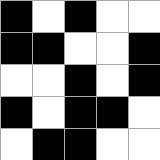[["black", "white", "black", "white", "white"], ["black", "black", "white", "white", "black"], ["white", "white", "black", "white", "black"], ["black", "white", "black", "black", "white"], ["white", "black", "black", "white", "white"]]